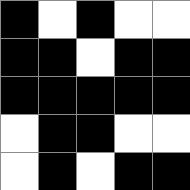[["black", "white", "black", "white", "white"], ["black", "black", "white", "black", "black"], ["black", "black", "black", "black", "black"], ["white", "black", "black", "white", "white"], ["white", "black", "white", "black", "black"]]